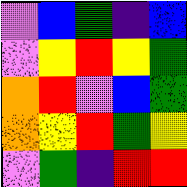[["violet", "blue", "green", "indigo", "blue"], ["violet", "yellow", "red", "yellow", "green"], ["orange", "red", "violet", "blue", "green"], ["orange", "yellow", "red", "green", "yellow"], ["violet", "green", "indigo", "red", "red"]]